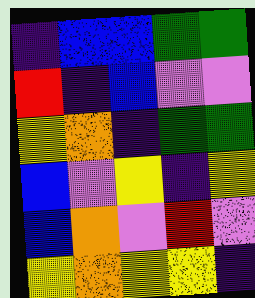[["indigo", "blue", "blue", "green", "green"], ["red", "indigo", "blue", "violet", "violet"], ["yellow", "orange", "indigo", "green", "green"], ["blue", "violet", "yellow", "indigo", "yellow"], ["blue", "orange", "violet", "red", "violet"], ["yellow", "orange", "yellow", "yellow", "indigo"]]